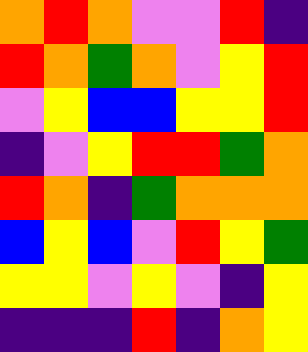[["orange", "red", "orange", "violet", "violet", "red", "indigo"], ["red", "orange", "green", "orange", "violet", "yellow", "red"], ["violet", "yellow", "blue", "blue", "yellow", "yellow", "red"], ["indigo", "violet", "yellow", "red", "red", "green", "orange"], ["red", "orange", "indigo", "green", "orange", "orange", "orange"], ["blue", "yellow", "blue", "violet", "red", "yellow", "green"], ["yellow", "yellow", "violet", "yellow", "violet", "indigo", "yellow"], ["indigo", "indigo", "indigo", "red", "indigo", "orange", "yellow"]]